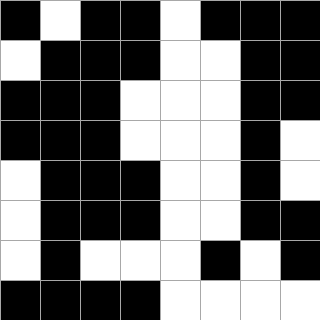[["black", "white", "black", "black", "white", "black", "black", "black"], ["white", "black", "black", "black", "white", "white", "black", "black"], ["black", "black", "black", "white", "white", "white", "black", "black"], ["black", "black", "black", "white", "white", "white", "black", "white"], ["white", "black", "black", "black", "white", "white", "black", "white"], ["white", "black", "black", "black", "white", "white", "black", "black"], ["white", "black", "white", "white", "white", "black", "white", "black"], ["black", "black", "black", "black", "white", "white", "white", "white"]]